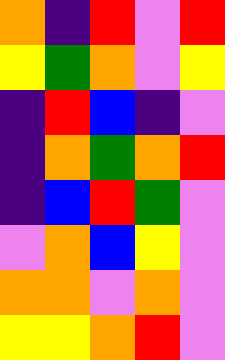[["orange", "indigo", "red", "violet", "red"], ["yellow", "green", "orange", "violet", "yellow"], ["indigo", "red", "blue", "indigo", "violet"], ["indigo", "orange", "green", "orange", "red"], ["indigo", "blue", "red", "green", "violet"], ["violet", "orange", "blue", "yellow", "violet"], ["orange", "orange", "violet", "orange", "violet"], ["yellow", "yellow", "orange", "red", "violet"]]